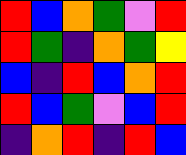[["red", "blue", "orange", "green", "violet", "red"], ["red", "green", "indigo", "orange", "green", "yellow"], ["blue", "indigo", "red", "blue", "orange", "red"], ["red", "blue", "green", "violet", "blue", "red"], ["indigo", "orange", "red", "indigo", "red", "blue"]]